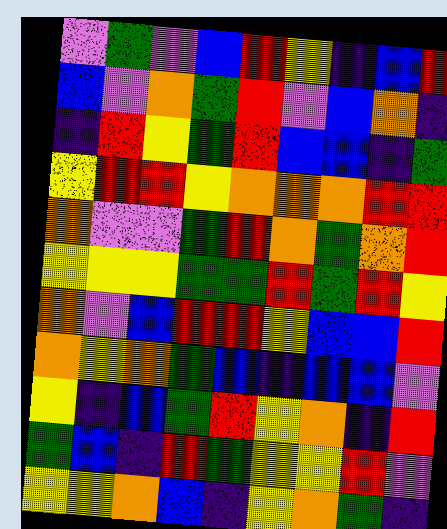[["violet", "green", "violet", "blue", "red", "yellow", "indigo", "blue", "red"], ["blue", "violet", "orange", "green", "red", "violet", "blue", "orange", "indigo"], ["indigo", "red", "yellow", "green", "red", "blue", "blue", "indigo", "green"], ["yellow", "red", "red", "yellow", "orange", "orange", "orange", "red", "red"], ["orange", "violet", "violet", "green", "red", "orange", "green", "orange", "red"], ["yellow", "yellow", "yellow", "green", "green", "red", "green", "red", "yellow"], ["orange", "violet", "blue", "red", "red", "yellow", "blue", "blue", "red"], ["orange", "yellow", "orange", "green", "blue", "indigo", "blue", "blue", "violet"], ["yellow", "indigo", "blue", "green", "red", "yellow", "orange", "indigo", "red"], ["green", "blue", "indigo", "red", "green", "yellow", "yellow", "red", "violet"], ["yellow", "yellow", "orange", "blue", "indigo", "yellow", "orange", "green", "indigo"]]